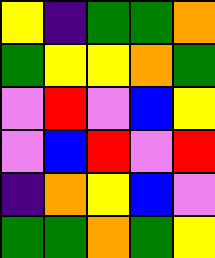[["yellow", "indigo", "green", "green", "orange"], ["green", "yellow", "yellow", "orange", "green"], ["violet", "red", "violet", "blue", "yellow"], ["violet", "blue", "red", "violet", "red"], ["indigo", "orange", "yellow", "blue", "violet"], ["green", "green", "orange", "green", "yellow"]]